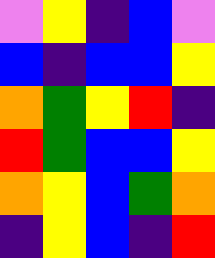[["violet", "yellow", "indigo", "blue", "violet"], ["blue", "indigo", "blue", "blue", "yellow"], ["orange", "green", "yellow", "red", "indigo"], ["red", "green", "blue", "blue", "yellow"], ["orange", "yellow", "blue", "green", "orange"], ["indigo", "yellow", "blue", "indigo", "red"]]